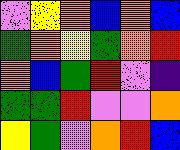[["violet", "yellow", "orange", "blue", "orange", "blue"], ["green", "orange", "yellow", "green", "orange", "red"], ["orange", "blue", "green", "red", "violet", "indigo"], ["green", "green", "red", "violet", "violet", "orange"], ["yellow", "green", "violet", "orange", "red", "blue"]]